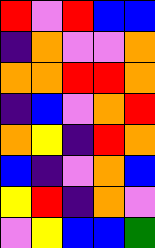[["red", "violet", "red", "blue", "blue"], ["indigo", "orange", "violet", "violet", "orange"], ["orange", "orange", "red", "red", "orange"], ["indigo", "blue", "violet", "orange", "red"], ["orange", "yellow", "indigo", "red", "orange"], ["blue", "indigo", "violet", "orange", "blue"], ["yellow", "red", "indigo", "orange", "violet"], ["violet", "yellow", "blue", "blue", "green"]]